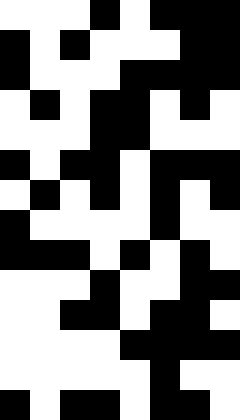[["white", "white", "white", "black", "white", "black", "black", "black"], ["black", "white", "black", "white", "white", "white", "black", "black"], ["black", "white", "white", "white", "black", "black", "black", "black"], ["white", "black", "white", "black", "black", "white", "black", "white"], ["white", "white", "white", "black", "black", "white", "white", "white"], ["black", "white", "black", "black", "white", "black", "black", "black"], ["white", "black", "white", "black", "white", "black", "white", "black"], ["black", "white", "white", "white", "white", "black", "white", "white"], ["black", "black", "black", "white", "black", "white", "black", "white"], ["white", "white", "white", "black", "white", "white", "black", "black"], ["white", "white", "black", "black", "white", "black", "black", "white"], ["white", "white", "white", "white", "black", "black", "black", "black"], ["white", "white", "white", "white", "white", "black", "white", "white"], ["black", "white", "black", "black", "white", "black", "black", "white"]]